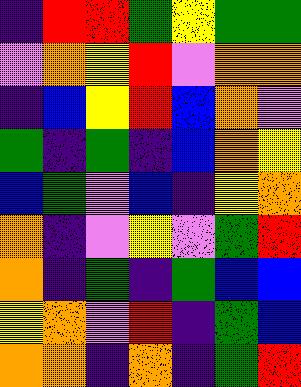[["indigo", "red", "red", "green", "yellow", "green", "green"], ["violet", "orange", "yellow", "red", "violet", "orange", "orange"], ["indigo", "blue", "yellow", "red", "blue", "orange", "violet"], ["green", "indigo", "green", "indigo", "blue", "orange", "yellow"], ["blue", "green", "violet", "blue", "indigo", "yellow", "orange"], ["orange", "indigo", "violet", "yellow", "violet", "green", "red"], ["orange", "indigo", "green", "indigo", "green", "blue", "blue"], ["yellow", "orange", "violet", "red", "indigo", "green", "blue"], ["orange", "orange", "indigo", "orange", "indigo", "green", "red"]]